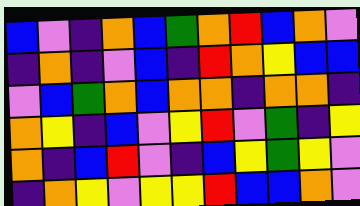[["blue", "violet", "indigo", "orange", "blue", "green", "orange", "red", "blue", "orange", "violet"], ["indigo", "orange", "indigo", "violet", "blue", "indigo", "red", "orange", "yellow", "blue", "blue"], ["violet", "blue", "green", "orange", "blue", "orange", "orange", "indigo", "orange", "orange", "indigo"], ["orange", "yellow", "indigo", "blue", "violet", "yellow", "red", "violet", "green", "indigo", "yellow"], ["orange", "indigo", "blue", "red", "violet", "indigo", "blue", "yellow", "green", "yellow", "violet"], ["indigo", "orange", "yellow", "violet", "yellow", "yellow", "red", "blue", "blue", "orange", "violet"]]